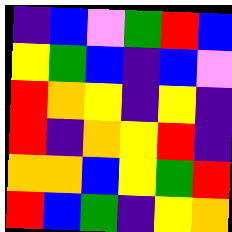[["indigo", "blue", "violet", "green", "red", "blue"], ["yellow", "green", "blue", "indigo", "blue", "violet"], ["red", "orange", "yellow", "indigo", "yellow", "indigo"], ["red", "indigo", "orange", "yellow", "red", "indigo"], ["orange", "orange", "blue", "yellow", "green", "red"], ["red", "blue", "green", "indigo", "yellow", "orange"]]